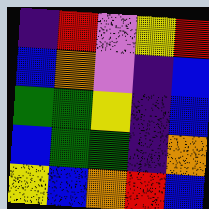[["indigo", "red", "violet", "yellow", "red"], ["blue", "orange", "violet", "indigo", "blue"], ["green", "green", "yellow", "indigo", "blue"], ["blue", "green", "green", "indigo", "orange"], ["yellow", "blue", "orange", "red", "blue"]]